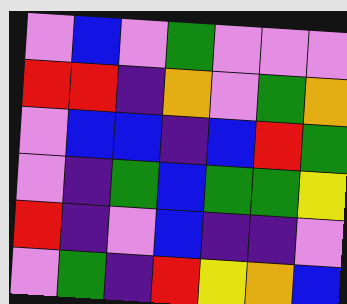[["violet", "blue", "violet", "green", "violet", "violet", "violet"], ["red", "red", "indigo", "orange", "violet", "green", "orange"], ["violet", "blue", "blue", "indigo", "blue", "red", "green"], ["violet", "indigo", "green", "blue", "green", "green", "yellow"], ["red", "indigo", "violet", "blue", "indigo", "indigo", "violet"], ["violet", "green", "indigo", "red", "yellow", "orange", "blue"]]